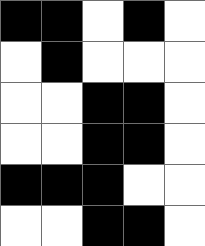[["black", "black", "white", "black", "white"], ["white", "black", "white", "white", "white"], ["white", "white", "black", "black", "white"], ["white", "white", "black", "black", "white"], ["black", "black", "black", "white", "white"], ["white", "white", "black", "black", "white"]]